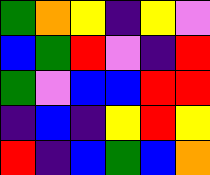[["green", "orange", "yellow", "indigo", "yellow", "violet"], ["blue", "green", "red", "violet", "indigo", "red"], ["green", "violet", "blue", "blue", "red", "red"], ["indigo", "blue", "indigo", "yellow", "red", "yellow"], ["red", "indigo", "blue", "green", "blue", "orange"]]